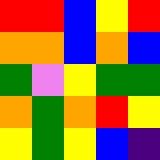[["red", "red", "blue", "yellow", "red"], ["orange", "orange", "blue", "orange", "blue"], ["green", "violet", "yellow", "green", "green"], ["orange", "green", "orange", "red", "yellow"], ["yellow", "green", "yellow", "blue", "indigo"]]